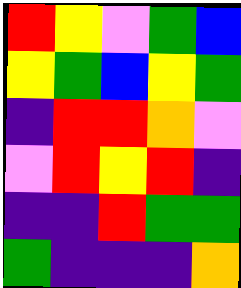[["red", "yellow", "violet", "green", "blue"], ["yellow", "green", "blue", "yellow", "green"], ["indigo", "red", "red", "orange", "violet"], ["violet", "red", "yellow", "red", "indigo"], ["indigo", "indigo", "red", "green", "green"], ["green", "indigo", "indigo", "indigo", "orange"]]